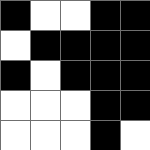[["black", "white", "white", "black", "black"], ["white", "black", "black", "black", "black"], ["black", "white", "black", "black", "black"], ["white", "white", "white", "black", "black"], ["white", "white", "white", "black", "white"]]